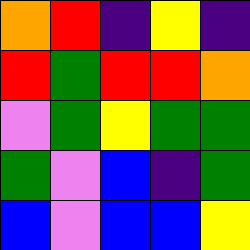[["orange", "red", "indigo", "yellow", "indigo"], ["red", "green", "red", "red", "orange"], ["violet", "green", "yellow", "green", "green"], ["green", "violet", "blue", "indigo", "green"], ["blue", "violet", "blue", "blue", "yellow"]]